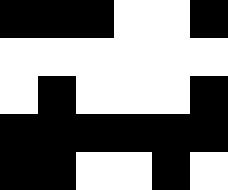[["black", "black", "black", "white", "white", "black"], ["white", "white", "white", "white", "white", "white"], ["white", "black", "white", "white", "white", "black"], ["black", "black", "black", "black", "black", "black"], ["black", "black", "white", "white", "black", "white"]]